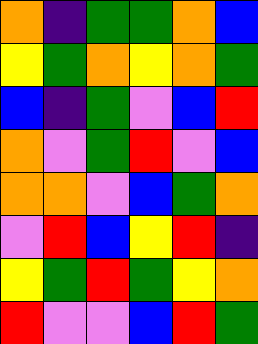[["orange", "indigo", "green", "green", "orange", "blue"], ["yellow", "green", "orange", "yellow", "orange", "green"], ["blue", "indigo", "green", "violet", "blue", "red"], ["orange", "violet", "green", "red", "violet", "blue"], ["orange", "orange", "violet", "blue", "green", "orange"], ["violet", "red", "blue", "yellow", "red", "indigo"], ["yellow", "green", "red", "green", "yellow", "orange"], ["red", "violet", "violet", "blue", "red", "green"]]